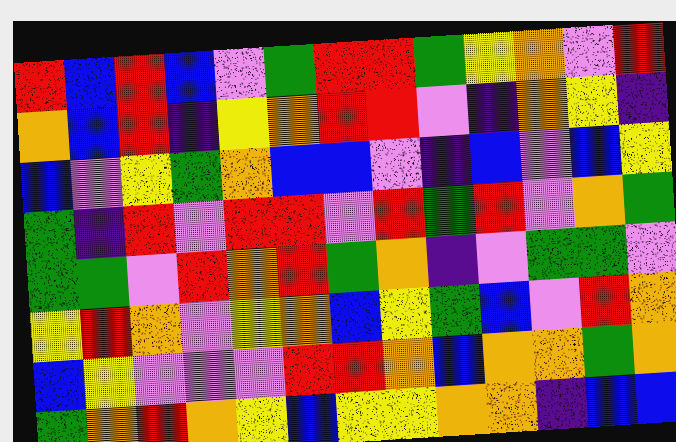[["red", "blue", "red", "blue", "violet", "green", "red", "red", "green", "yellow", "orange", "violet", "red"], ["orange", "blue", "red", "indigo", "yellow", "orange", "red", "red", "violet", "indigo", "orange", "yellow", "indigo"], ["blue", "violet", "yellow", "green", "orange", "blue", "blue", "violet", "indigo", "blue", "violet", "blue", "yellow"], ["green", "indigo", "red", "violet", "red", "red", "violet", "red", "green", "red", "violet", "orange", "green"], ["green", "green", "violet", "red", "orange", "red", "green", "orange", "indigo", "violet", "green", "green", "violet"], ["yellow", "red", "orange", "violet", "yellow", "orange", "blue", "yellow", "green", "blue", "violet", "red", "orange"], ["blue", "yellow", "violet", "violet", "violet", "red", "red", "orange", "blue", "orange", "orange", "green", "orange"], ["green", "orange", "red", "orange", "yellow", "blue", "yellow", "yellow", "orange", "orange", "indigo", "blue", "blue"]]